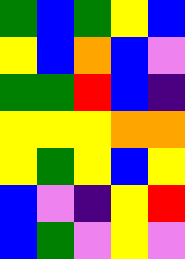[["green", "blue", "green", "yellow", "blue"], ["yellow", "blue", "orange", "blue", "violet"], ["green", "green", "red", "blue", "indigo"], ["yellow", "yellow", "yellow", "orange", "orange"], ["yellow", "green", "yellow", "blue", "yellow"], ["blue", "violet", "indigo", "yellow", "red"], ["blue", "green", "violet", "yellow", "violet"]]